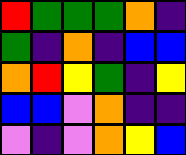[["red", "green", "green", "green", "orange", "indigo"], ["green", "indigo", "orange", "indigo", "blue", "blue"], ["orange", "red", "yellow", "green", "indigo", "yellow"], ["blue", "blue", "violet", "orange", "indigo", "indigo"], ["violet", "indigo", "violet", "orange", "yellow", "blue"]]